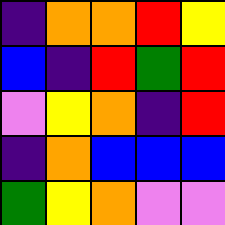[["indigo", "orange", "orange", "red", "yellow"], ["blue", "indigo", "red", "green", "red"], ["violet", "yellow", "orange", "indigo", "red"], ["indigo", "orange", "blue", "blue", "blue"], ["green", "yellow", "orange", "violet", "violet"]]